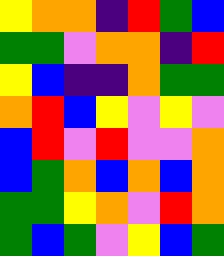[["yellow", "orange", "orange", "indigo", "red", "green", "blue"], ["green", "green", "violet", "orange", "orange", "indigo", "red"], ["yellow", "blue", "indigo", "indigo", "orange", "green", "green"], ["orange", "red", "blue", "yellow", "violet", "yellow", "violet"], ["blue", "red", "violet", "red", "violet", "violet", "orange"], ["blue", "green", "orange", "blue", "orange", "blue", "orange"], ["green", "green", "yellow", "orange", "violet", "red", "orange"], ["green", "blue", "green", "violet", "yellow", "blue", "green"]]